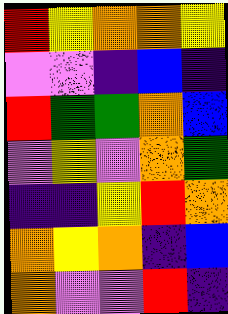[["red", "yellow", "orange", "orange", "yellow"], ["violet", "violet", "indigo", "blue", "indigo"], ["red", "green", "green", "orange", "blue"], ["violet", "yellow", "violet", "orange", "green"], ["indigo", "indigo", "yellow", "red", "orange"], ["orange", "yellow", "orange", "indigo", "blue"], ["orange", "violet", "violet", "red", "indigo"]]